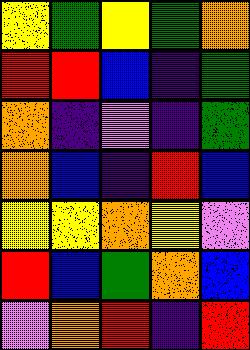[["yellow", "green", "yellow", "green", "orange"], ["red", "red", "blue", "indigo", "green"], ["orange", "indigo", "violet", "indigo", "green"], ["orange", "blue", "indigo", "red", "blue"], ["yellow", "yellow", "orange", "yellow", "violet"], ["red", "blue", "green", "orange", "blue"], ["violet", "orange", "red", "indigo", "red"]]